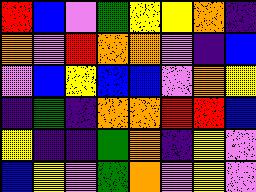[["red", "blue", "violet", "green", "yellow", "yellow", "orange", "indigo"], ["orange", "violet", "red", "orange", "orange", "violet", "indigo", "blue"], ["violet", "blue", "yellow", "blue", "blue", "violet", "orange", "yellow"], ["indigo", "green", "indigo", "orange", "orange", "red", "red", "blue"], ["yellow", "indigo", "indigo", "green", "orange", "indigo", "yellow", "violet"], ["blue", "yellow", "violet", "green", "orange", "violet", "yellow", "violet"]]